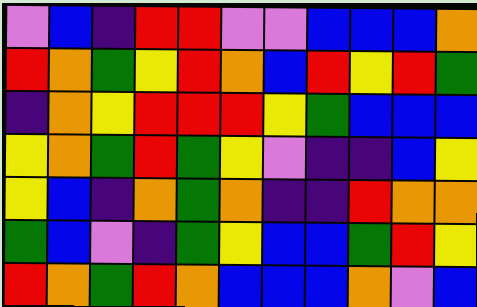[["violet", "blue", "indigo", "red", "red", "violet", "violet", "blue", "blue", "blue", "orange"], ["red", "orange", "green", "yellow", "red", "orange", "blue", "red", "yellow", "red", "green"], ["indigo", "orange", "yellow", "red", "red", "red", "yellow", "green", "blue", "blue", "blue"], ["yellow", "orange", "green", "red", "green", "yellow", "violet", "indigo", "indigo", "blue", "yellow"], ["yellow", "blue", "indigo", "orange", "green", "orange", "indigo", "indigo", "red", "orange", "orange"], ["green", "blue", "violet", "indigo", "green", "yellow", "blue", "blue", "green", "red", "yellow"], ["red", "orange", "green", "red", "orange", "blue", "blue", "blue", "orange", "violet", "blue"]]